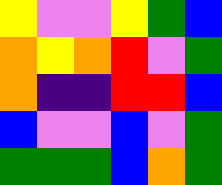[["yellow", "violet", "violet", "yellow", "green", "blue"], ["orange", "yellow", "orange", "red", "violet", "green"], ["orange", "indigo", "indigo", "red", "red", "blue"], ["blue", "violet", "violet", "blue", "violet", "green"], ["green", "green", "green", "blue", "orange", "green"]]